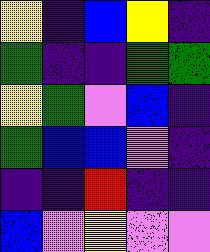[["yellow", "indigo", "blue", "yellow", "indigo"], ["green", "indigo", "indigo", "green", "green"], ["yellow", "green", "violet", "blue", "indigo"], ["green", "blue", "blue", "violet", "indigo"], ["indigo", "indigo", "red", "indigo", "indigo"], ["blue", "violet", "yellow", "violet", "violet"]]